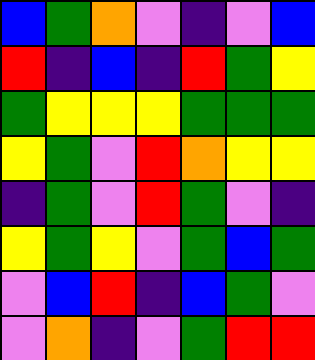[["blue", "green", "orange", "violet", "indigo", "violet", "blue"], ["red", "indigo", "blue", "indigo", "red", "green", "yellow"], ["green", "yellow", "yellow", "yellow", "green", "green", "green"], ["yellow", "green", "violet", "red", "orange", "yellow", "yellow"], ["indigo", "green", "violet", "red", "green", "violet", "indigo"], ["yellow", "green", "yellow", "violet", "green", "blue", "green"], ["violet", "blue", "red", "indigo", "blue", "green", "violet"], ["violet", "orange", "indigo", "violet", "green", "red", "red"]]